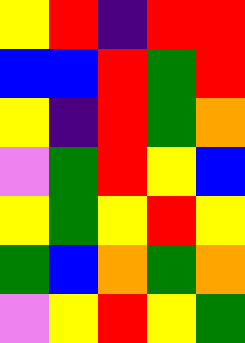[["yellow", "red", "indigo", "red", "red"], ["blue", "blue", "red", "green", "red"], ["yellow", "indigo", "red", "green", "orange"], ["violet", "green", "red", "yellow", "blue"], ["yellow", "green", "yellow", "red", "yellow"], ["green", "blue", "orange", "green", "orange"], ["violet", "yellow", "red", "yellow", "green"]]